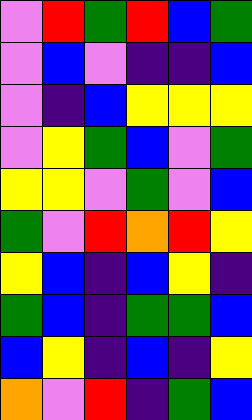[["violet", "red", "green", "red", "blue", "green"], ["violet", "blue", "violet", "indigo", "indigo", "blue"], ["violet", "indigo", "blue", "yellow", "yellow", "yellow"], ["violet", "yellow", "green", "blue", "violet", "green"], ["yellow", "yellow", "violet", "green", "violet", "blue"], ["green", "violet", "red", "orange", "red", "yellow"], ["yellow", "blue", "indigo", "blue", "yellow", "indigo"], ["green", "blue", "indigo", "green", "green", "blue"], ["blue", "yellow", "indigo", "blue", "indigo", "yellow"], ["orange", "violet", "red", "indigo", "green", "blue"]]